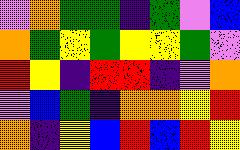[["violet", "orange", "green", "green", "indigo", "green", "violet", "blue"], ["orange", "green", "yellow", "green", "yellow", "yellow", "green", "violet"], ["red", "yellow", "indigo", "red", "red", "indigo", "violet", "orange"], ["violet", "blue", "green", "indigo", "orange", "orange", "yellow", "red"], ["orange", "indigo", "yellow", "blue", "red", "blue", "red", "yellow"]]